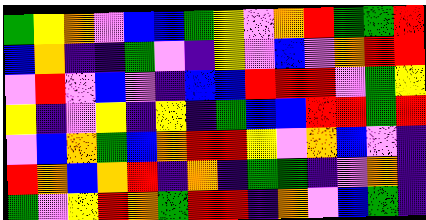[["green", "yellow", "orange", "violet", "blue", "blue", "green", "yellow", "violet", "orange", "red", "green", "green", "red"], ["blue", "orange", "indigo", "indigo", "green", "violet", "indigo", "yellow", "violet", "blue", "violet", "orange", "red", "red"], ["violet", "red", "violet", "blue", "violet", "indigo", "blue", "blue", "red", "red", "red", "violet", "green", "yellow"], ["yellow", "indigo", "violet", "yellow", "indigo", "yellow", "indigo", "green", "blue", "blue", "red", "red", "green", "red"], ["violet", "blue", "orange", "green", "blue", "orange", "red", "red", "yellow", "violet", "orange", "blue", "violet", "indigo"], ["red", "orange", "blue", "orange", "red", "indigo", "orange", "indigo", "green", "green", "indigo", "violet", "orange", "indigo"], ["green", "violet", "yellow", "red", "orange", "green", "red", "red", "indigo", "orange", "violet", "blue", "green", "indigo"]]